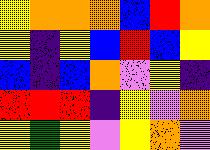[["yellow", "orange", "orange", "orange", "blue", "red", "orange"], ["yellow", "indigo", "yellow", "blue", "red", "blue", "yellow"], ["blue", "indigo", "blue", "orange", "violet", "yellow", "indigo"], ["red", "red", "red", "indigo", "yellow", "violet", "orange"], ["yellow", "green", "yellow", "violet", "yellow", "orange", "violet"]]